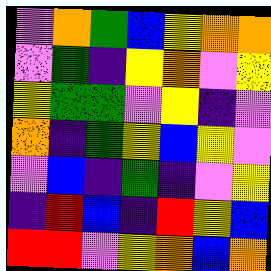[["violet", "orange", "green", "blue", "yellow", "orange", "orange"], ["violet", "green", "indigo", "yellow", "orange", "violet", "yellow"], ["yellow", "green", "green", "violet", "yellow", "indigo", "violet"], ["orange", "indigo", "green", "yellow", "blue", "yellow", "violet"], ["violet", "blue", "indigo", "green", "indigo", "violet", "yellow"], ["indigo", "red", "blue", "indigo", "red", "yellow", "blue"], ["red", "red", "violet", "yellow", "orange", "blue", "orange"]]